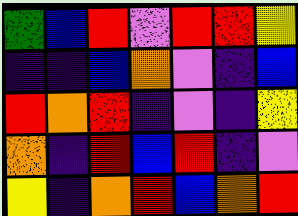[["green", "blue", "red", "violet", "red", "red", "yellow"], ["indigo", "indigo", "blue", "orange", "violet", "indigo", "blue"], ["red", "orange", "red", "indigo", "violet", "indigo", "yellow"], ["orange", "indigo", "red", "blue", "red", "indigo", "violet"], ["yellow", "indigo", "orange", "red", "blue", "orange", "red"]]